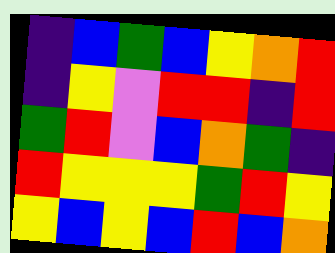[["indigo", "blue", "green", "blue", "yellow", "orange", "red"], ["indigo", "yellow", "violet", "red", "red", "indigo", "red"], ["green", "red", "violet", "blue", "orange", "green", "indigo"], ["red", "yellow", "yellow", "yellow", "green", "red", "yellow"], ["yellow", "blue", "yellow", "blue", "red", "blue", "orange"]]